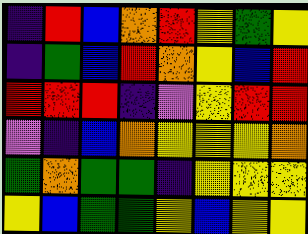[["indigo", "red", "blue", "orange", "red", "yellow", "green", "yellow"], ["indigo", "green", "blue", "red", "orange", "yellow", "blue", "red"], ["red", "red", "red", "indigo", "violet", "yellow", "red", "red"], ["violet", "indigo", "blue", "orange", "yellow", "yellow", "yellow", "orange"], ["green", "orange", "green", "green", "indigo", "yellow", "yellow", "yellow"], ["yellow", "blue", "green", "green", "yellow", "blue", "yellow", "yellow"]]